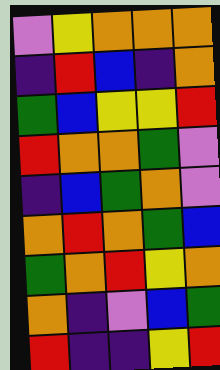[["violet", "yellow", "orange", "orange", "orange"], ["indigo", "red", "blue", "indigo", "orange"], ["green", "blue", "yellow", "yellow", "red"], ["red", "orange", "orange", "green", "violet"], ["indigo", "blue", "green", "orange", "violet"], ["orange", "red", "orange", "green", "blue"], ["green", "orange", "red", "yellow", "orange"], ["orange", "indigo", "violet", "blue", "green"], ["red", "indigo", "indigo", "yellow", "red"]]